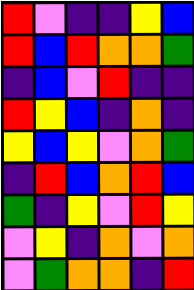[["red", "violet", "indigo", "indigo", "yellow", "blue"], ["red", "blue", "red", "orange", "orange", "green"], ["indigo", "blue", "violet", "red", "indigo", "indigo"], ["red", "yellow", "blue", "indigo", "orange", "indigo"], ["yellow", "blue", "yellow", "violet", "orange", "green"], ["indigo", "red", "blue", "orange", "red", "blue"], ["green", "indigo", "yellow", "violet", "red", "yellow"], ["violet", "yellow", "indigo", "orange", "violet", "orange"], ["violet", "green", "orange", "orange", "indigo", "red"]]